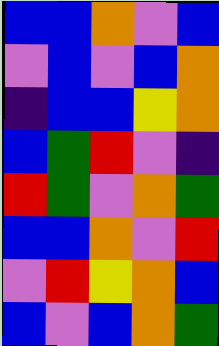[["blue", "blue", "orange", "violet", "blue"], ["violet", "blue", "violet", "blue", "orange"], ["indigo", "blue", "blue", "yellow", "orange"], ["blue", "green", "red", "violet", "indigo"], ["red", "green", "violet", "orange", "green"], ["blue", "blue", "orange", "violet", "red"], ["violet", "red", "yellow", "orange", "blue"], ["blue", "violet", "blue", "orange", "green"]]